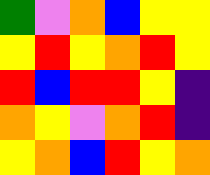[["green", "violet", "orange", "blue", "yellow", "yellow"], ["yellow", "red", "yellow", "orange", "red", "yellow"], ["red", "blue", "red", "red", "yellow", "indigo"], ["orange", "yellow", "violet", "orange", "red", "indigo"], ["yellow", "orange", "blue", "red", "yellow", "orange"]]